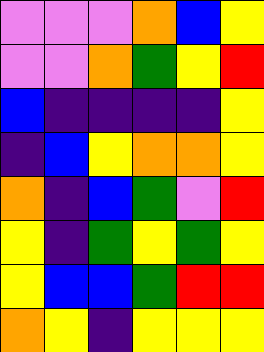[["violet", "violet", "violet", "orange", "blue", "yellow"], ["violet", "violet", "orange", "green", "yellow", "red"], ["blue", "indigo", "indigo", "indigo", "indigo", "yellow"], ["indigo", "blue", "yellow", "orange", "orange", "yellow"], ["orange", "indigo", "blue", "green", "violet", "red"], ["yellow", "indigo", "green", "yellow", "green", "yellow"], ["yellow", "blue", "blue", "green", "red", "red"], ["orange", "yellow", "indigo", "yellow", "yellow", "yellow"]]